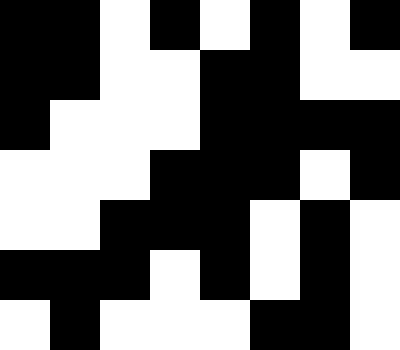[["black", "black", "white", "black", "white", "black", "white", "black"], ["black", "black", "white", "white", "black", "black", "white", "white"], ["black", "white", "white", "white", "black", "black", "black", "black"], ["white", "white", "white", "black", "black", "black", "white", "black"], ["white", "white", "black", "black", "black", "white", "black", "white"], ["black", "black", "black", "white", "black", "white", "black", "white"], ["white", "black", "white", "white", "white", "black", "black", "white"]]